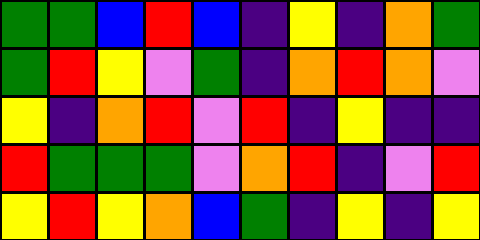[["green", "green", "blue", "red", "blue", "indigo", "yellow", "indigo", "orange", "green"], ["green", "red", "yellow", "violet", "green", "indigo", "orange", "red", "orange", "violet"], ["yellow", "indigo", "orange", "red", "violet", "red", "indigo", "yellow", "indigo", "indigo"], ["red", "green", "green", "green", "violet", "orange", "red", "indigo", "violet", "red"], ["yellow", "red", "yellow", "orange", "blue", "green", "indigo", "yellow", "indigo", "yellow"]]